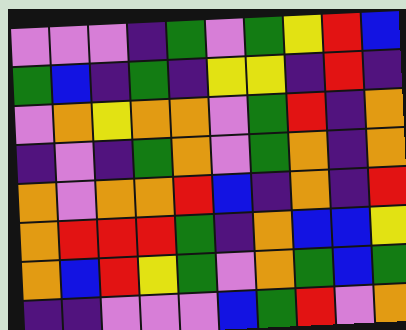[["violet", "violet", "violet", "indigo", "green", "violet", "green", "yellow", "red", "blue"], ["green", "blue", "indigo", "green", "indigo", "yellow", "yellow", "indigo", "red", "indigo"], ["violet", "orange", "yellow", "orange", "orange", "violet", "green", "red", "indigo", "orange"], ["indigo", "violet", "indigo", "green", "orange", "violet", "green", "orange", "indigo", "orange"], ["orange", "violet", "orange", "orange", "red", "blue", "indigo", "orange", "indigo", "red"], ["orange", "red", "red", "red", "green", "indigo", "orange", "blue", "blue", "yellow"], ["orange", "blue", "red", "yellow", "green", "violet", "orange", "green", "blue", "green"], ["indigo", "indigo", "violet", "violet", "violet", "blue", "green", "red", "violet", "orange"]]